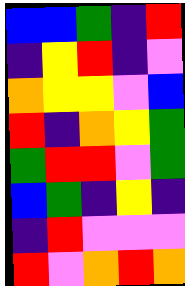[["blue", "blue", "green", "indigo", "red"], ["indigo", "yellow", "red", "indigo", "violet"], ["orange", "yellow", "yellow", "violet", "blue"], ["red", "indigo", "orange", "yellow", "green"], ["green", "red", "red", "violet", "green"], ["blue", "green", "indigo", "yellow", "indigo"], ["indigo", "red", "violet", "violet", "violet"], ["red", "violet", "orange", "red", "orange"]]